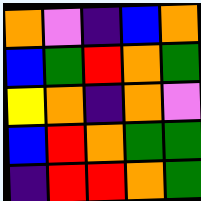[["orange", "violet", "indigo", "blue", "orange"], ["blue", "green", "red", "orange", "green"], ["yellow", "orange", "indigo", "orange", "violet"], ["blue", "red", "orange", "green", "green"], ["indigo", "red", "red", "orange", "green"]]